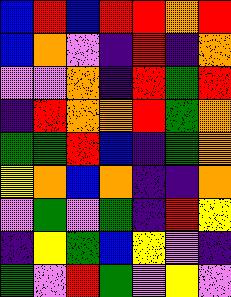[["blue", "red", "blue", "red", "red", "orange", "red"], ["blue", "orange", "violet", "indigo", "red", "indigo", "orange"], ["violet", "violet", "orange", "indigo", "red", "green", "red"], ["indigo", "red", "orange", "orange", "red", "green", "orange"], ["green", "green", "red", "blue", "indigo", "green", "orange"], ["yellow", "orange", "blue", "orange", "indigo", "indigo", "orange"], ["violet", "green", "violet", "green", "indigo", "red", "yellow"], ["indigo", "yellow", "green", "blue", "yellow", "violet", "indigo"], ["green", "violet", "red", "green", "violet", "yellow", "violet"]]